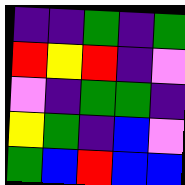[["indigo", "indigo", "green", "indigo", "green"], ["red", "yellow", "red", "indigo", "violet"], ["violet", "indigo", "green", "green", "indigo"], ["yellow", "green", "indigo", "blue", "violet"], ["green", "blue", "red", "blue", "blue"]]